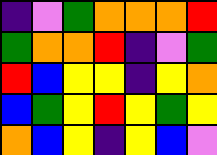[["indigo", "violet", "green", "orange", "orange", "orange", "red"], ["green", "orange", "orange", "red", "indigo", "violet", "green"], ["red", "blue", "yellow", "yellow", "indigo", "yellow", "orange"], ["blue", "green", "yellow", "red", "yellow", "green", "yellow"], ["orange", "blue", "yellow", "indigo", "yellow", "blue", "violet"]]